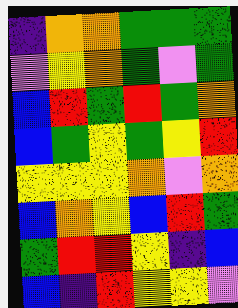[["indigo", "orange", "orange", "green", "green", "green"], ["violet", "yellow", "orange", "green", "violet", "green"], ["blue", "red", "green", "red", "green", "orange"], ["blue", "green", "yellow", "green", "yellow", "red"], ["yellow", "yellow", "yellow", "orange", "violet", "orange"], ["blue", "orange", "yellow", "blue", "red", "green"], ["green", "red", "red", "yellow", "indigo", "blue"], ["blue", "indigo", "red", "yellow", "yellow", "violet"]]